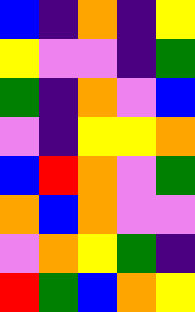[["blue", "indigo", "orange", "indigo", "yellow"], ["yellow", "violet", "violet", "indigo", "green"], ["green", "indigo", "orange", "violet", "blue"], ["violet", "indigo", "yellow", "yellow", "orange"], ["blue", "red", "orange", "violet", "green"], ["orange", "blue", "orange", "violet", "violet"], ["violet", "orange", "yellow", "green", "indigo"], ["red", "green", "blue", "orange", "yellow"]]